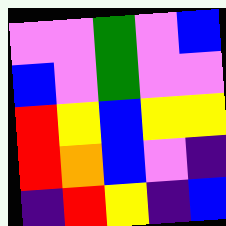[["violet", "violet", "green", "violet", "blue"], ["blue", "violet", "green", "violet", "violet"], ["red", "yellow", "blue", "yellow", "yellow"], ["red", "orange", "blue", "violet", "indigo"], ["indigo", "red", "yellow", "indigo", "blue"]]